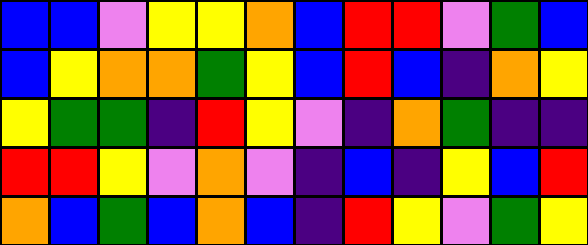[["blue", "blue", "violet", "yellow", "yellow", "orange", "blue", "red", "red", "violet", "green", "blue"], ["blue", "yellow", "orange", "orange", "green", "yellow", "blue", "red", "blue", "indigo", "orange", "yellow"], ["yellow", "green", "green", "indigo", "red", "yellow", "violet", "indigo", "orange", "green", "indigo", "indigo"], ["red", "red", "yellow", "violet", "orange", "violet", "indigo", "blue", "indigo", "yellow", "blue", "red"], ["orange", "blue", "green", "blue", "orange", "blue", "indigo", "red", "yellow", "violet", "green", "yellow"]]